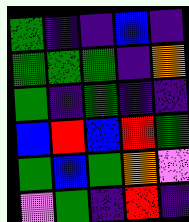[["green", "indigo", "indigo", "blue", "indigo"], ["green", "green", "green", "indigo", "orange"], ["green", "indigo", "green", "indigo", "indigo"], ["blue", "red", "blue", "red", "green"], ["green", "blue", "green", "orange", "violet"], ["violet", "green", "indigo", "red", "indigo"]]